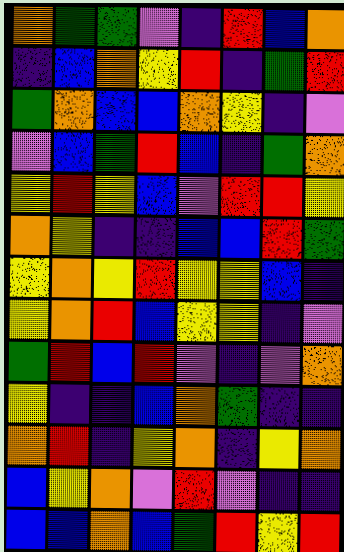[["orange", "green", "green", "violet", "indigo", "red", "blue", "orange"], ["indigo", "blue", "orange", "yellow", "red", "indigo", "green", "red"], ["green", "orange", "blue", "blue", "orange", "yellow", "indigo", "violet"], ["violet", "blue", "green", "red", "blue", "indigo", "green", "orange"], ["yellow", "red", "yellow", "blue", "violet", "red", "red", "yellow"], ["orange", "yellow", "indigo", "indigo", "blue", "blue", "red", "green"], ["yellow", "orange", "yellow", "red", "yellow", "yellow", "blue", "indigo"], ["yellow", "orange", "red", "blue", "yellow", "yellow", "indigo", "violet"], ["green", "red", "blue", "red", "violet", "indigo", "violet", "orange"], ["yellow", "indigo", "indigo", "blue", "orange", "green", "indigo", "indigo"], ["orange", "red", "indigo", "yellow", "orange", "indigo", "yellow", "orange"], ["blue", "yellow", "orange", "violet", "red", "violet", "indigo", "indigo"], ["blue", "blue", "orange", "blue", "green", "red", "yellow", "red"]]